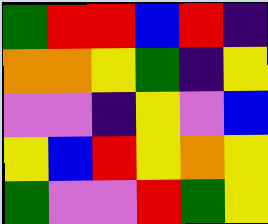[["green", "red", "red", "blue", "red", "indigo"], ["orange", "orange", "yellow", "green", "indigo", "yellow"], ["violet", "violet", "indigo", "yellow", "violet", "blue"], ["yellow", "blue", "red", "yellow", "orange", "yellow"], ["green", "violet", "violet", "red", "green", "yellow"]]